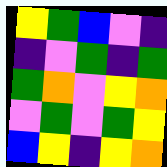[["yellow", "green", "blue", "violet", "indigo"], ["indigo", "violet", "green", "indigo", "green"], ["green", "orange", "violet", "yellow", "orange"], ["violet", "green", "violet", "green", "yellow"], ["blue", "yellow", "indigo", "yellow", "orange"]]